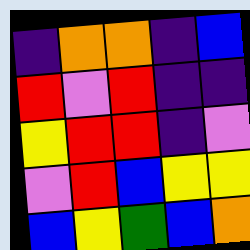[["indigo", "orange", "orange", "indigo", "blue"], ["red", "violet", "red", "indigo", "indigo"], ["yellow", "red", "red", "indigo", "violet"], ["violet", "red", "blue", "yellow", "yellow"], ["blue", "yellow", "green", "blue", "orange"]]